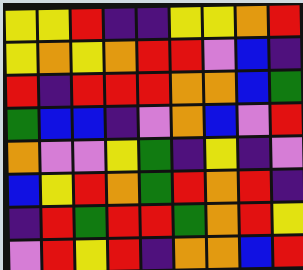[["yellow", "yellow", "red", "indigo", "indigo", "yellow", "yellow", "orange", "red"], ["yellow", "orange", "yellow", "orange", "red", "red", "violet", "blue", "indigo"], ["red", "indigo", "red", "red", "red", "orange", "orange", "blue", "green"], ["green", "blue", "blue", "indigo", "violet", "orange", "blue", "violet", "red"], ["orange", "violet", "violet", "yellow", "green", "indigo", "yellow", "indigo", "violet"], ["blue", "yellow", "red", "orange", "green", "red", "orange", "red", "indigo"], ["indigo", "red", "green", "red", "red", "green", "orange", "red", "yellow"], ["violet", "red", "yellow", "red", "indigo", "orange", "orange", "blue", "red"]]